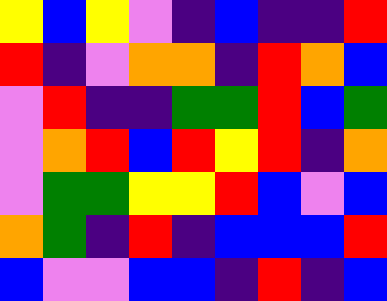[["yellow", "blue", "yellow", "violet", "indigo", "blue", "indigo", "indigo", "red"], ["red", "indigo", "violet", "orange", "orange", "indigo", "red", "orange", "blue"], ["violet", "red", "indigo", "indigo", "green", "green", "red", "blue", "green"], ["violet", "orange", "red", "blue", "red", "yellow", "red", "indigo", "orange"], ["violet", "green", "green", "yellow", "yellow", "red", "blue", "violet", "blue"], ["orange", "green", "indigo", "red", "indigo", "blue", "blue", "blue", "red"], ["blue", "violet", "violet", "blue", "blue", "indigo", "red", "indigo", "blue"]]